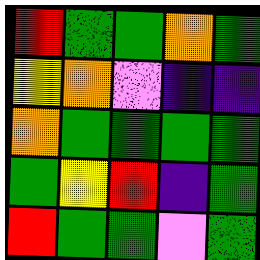[["red", "green", "green", "orange", "green"], ["yellow", "orange", "violet", "indigo", "indigo"], ["orange", "green", "green", "green", "green"], ["green", "yellow", "red", "indigo", "green"], ["red", "green", "green", "violet", "green"]]